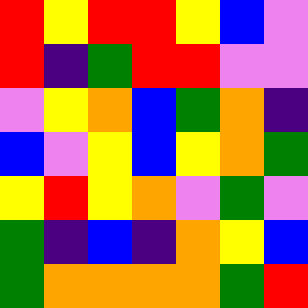[["red", "yellow", "red", "red", "yellow", "blue", "violet"], ["red", "indigo", "green", "red", "red", "violet", "violet"], ["violet", "yellow", "orange", "blue", "green", "orange", "indigo"], ["blue", "violet", "yellow", "blue", "yellow", "orange", "green"], ["yellow", "red", "yellow", "orange", "violet", "green", "violet"], ["green", "indigo", "blue", "indigo", "orange", "yellow", "blue"], ["green", "orange", "orange", "orange", "orange", "green", "red"]]